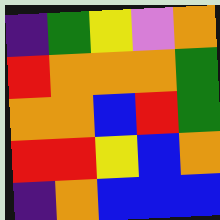[["indigo", "green", "yellow", "violet", "orange"], ["red", "orange", "orange", "orange", "green"], ["orange", "orange", "blue", "red", "green"], ["red", "red", "yellow", "blue", "orange"], ["indigo", "orange", "blue", "blue", "blue"]]